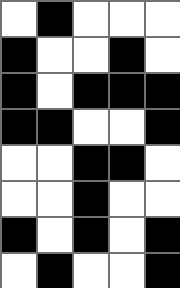[["white", "black", "white", "white", "white"], ["black", "white", "white", "black", "white"], ["black", "white", "black", "black", "black"], ["black", "black", "white", "white", "black"], ["white", "white", "black", "black", "white"], ["white", "white", "black", "white", "white"], ["black", "white", "black", "white", "black"], ["white", "black", "white", "white", "black"]]